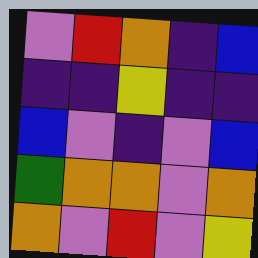[["violet", "red", "orange", "indigo", "blue"], ["indigo", "indigo", "yellow", "indigo", "indigo"], ["blue", "violet", "indigo", "violet", "blue"], ["green", "orange", "orange", "violet", "orange"], ["orange", "violet", "red", "violet", "yellow"]]